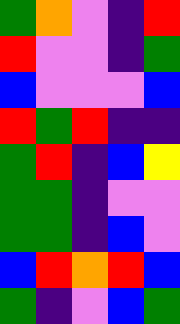[["green", "orange", "violet", "indigo", "red"], ["red", "violet", "violet", "indigo", "green"], ["blue", "violet", "violet", "violet", "blue"], ["red", "green", "red", "indigo", "indigo"], ["green", "red", "indigo", "blue", "yellow"], ["green", "green", "indigo", "violet", "violet"], ["green", "green", "indigo", "blue", "violet"], ["blue", "red", "orange", "red", "blue"], ["green", "indigo", "violet", "blue", "green"]]